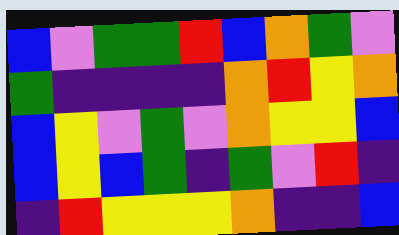[["blue", "violet", "green", "green", "red", "blue", "orange", "green", "violet"], ["green", "indigo", "indigo", "indigo", "indigo", "orange", "red", "yellow", "orange"], ["blue", "yellow", "violet", "green", "violet", "orange", "yellow", "yellow", "blue"], ["blue", "yellow", "blue", "green", "indigo", "green", "violet", "red", "indigo"], ["indigo", "red", "yellow", "yellow", "yellow", "orange", "indigo", "indigo", "blue"]]